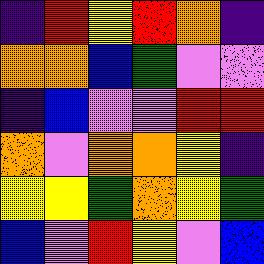[["indigo", "red", "yellow", "red", "orange", "indigo"], ["orange", "orange", "blue", "green", "violet", "violet"], ["indigo", "blue", "violet", "violet", "red", "red"], ["orange", "violet", "orange", "orange", "yellow", "indigo"], ["yellow", "yellow", "green", "orange", "yellow", "green"], ["blue", "violet", "red", "yellow", "violet", "blue"]]